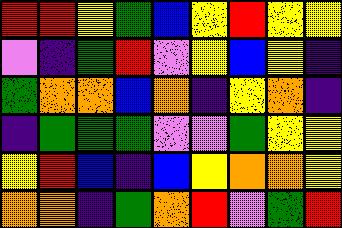[["red", "red", "yellow", "green", "blue", "yellow", "red", "yellow", "yellow"], ["violet", "indigo", "green", "red", "violet", "yellow", "blue", "yellow", "indigo"], ["green", "orange", "orange", "blue", "orange", "indigo", "yellow", "orange", "indigo"], ["indigo", "green", "green", "green", "violet", "violet", "green", "yellow", "yellow"], ["yellow", "red", "blue", "indigo", "blue", "yellow", "orange", "orange", "yellow"], ["orange", "orange", "indigo", "green", "orange", "red", "violet", "green", "red"]]